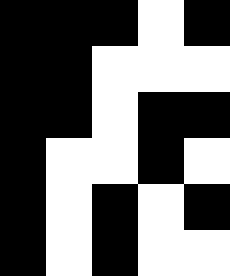[["black", "black", "black", "white", "black"], ["black", "black", "white", "white", "white"], ["black", "black", "white", "black", "black"], ["black", "white", "white", "black", "white"], ["black", "white", "black", "white", "black"], ["black", "white", "black", "white", "white"]]